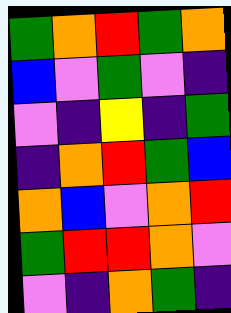[["green", "orange", "red", "green", "orange"], ["blue", "violet", "green", "violet", "indigo"], ["violet", "indigo", "yellow", "indigo", "green"], ["indigo", "orange", "red", "green", "blue"], ["orange", "blue", "violet", "orange", "red"], ["green", "red", "red", "orange", "violet"], ["violet", "indigo", "orange", "green", "indigo"]]